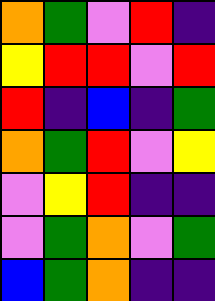[["orange", "green", "violet", "red", "indigo"], ["yellow", "red", "red", "violet", "red"], ["red", "indigo", "blue", "indigo", "green"], ["orange", "green", "red", "violet", "yellow"], ["violet", "yellow", "red", "indigo", "indigo"], ["violet", "green", "orange", "violet", "green"], ["blue", "green", "orange", "indigo", "indigo"]]